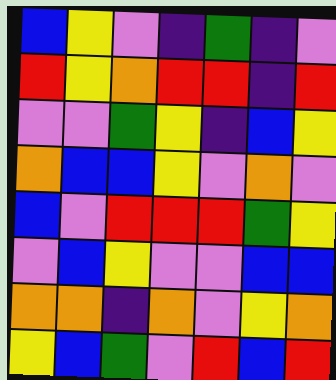[["blue", "yellow", "violet", "indigo", "green", "indigo", "violet"], ["red", "yellow", "orange", "red", "red", "indigo", "red"], ["violet", "violet", "green", "yellow", "indigo", "blue", "yellow"], ["orange", "blue", "blue", "yellow", "violet", "orange", "violet"], ["blue", "violet", "red", "red", "red", "green", "yellow"], ["violet", "blue", "yellow", "violet", "violet", "blue", "blue"], ["orange", "orange", "indigo", "orange", "violet", "yellow", "orange"], ["yellow", "blue", "green", "violet", "red", "blue", "red"]]